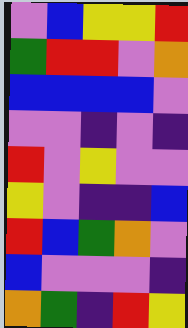[["violet", "blue", "yellow", "yellow", "red"], ["green", "red", "red", "violet", "orange"], ["blue", "blue", "blue", "blue", "violet"], ["violet", "violet", "indigo", "violet", "indigo"], ["red", "violet", "yellow", "violet", "violet"], ["yellow", "violet", "indigo", "indigo", "blue"], ["red", "blue", "green", "orange", "violet"], ["blue", "violet", "violet", "violet", "indigo"], ["orange", "green", "indigo", "red", "yellow"]]